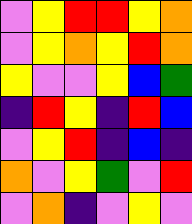[["violet", "yellow", "red", "red", "yellow", "orange"], ["violet", "yellow", "orange", "yellow", "red", "orange"], ["yellow", "violet", "violet", "yellow", "blue", "green"], ["indigo", "red", "yellow", "indigo", "red", "blue"], ["violet", "yellow", "red", "indigo", "blue", "indigo"], ["orange", "violet", "yellow", "green", "violet", "red"], ["violet", "orange", "indigo", "violet", "yellow", "violet"]]